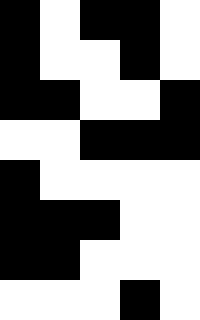[["black", "white", "black", "black", "white"], ["black", "white", "white", "black", "white"], ["black", "black", "white", "white", "black"], ["white", "white", "black", "black", "black"], ["black", "white", "white", "white", "white"], ["black", "black", "black", "white", "white"], ["black", "black", "white", "white", "white"], ["white", "white", "white", "black", "white"]]